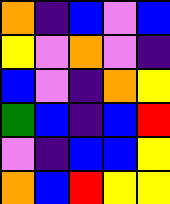[["orange", "indigo", "blue", "violet", "blue"], ["yellow", "violet", "orange", "violet", "indigo"], ["blue", "violet", "indigo", "orange", "yellow"], ["green", "blue", "indigo", "blue", "red"], ["violet", "indigo", "blue", "blue", "yellow"], ["orange", "blue", "red", "yellow", "yellow"]]